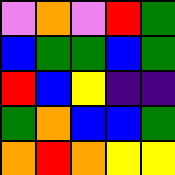[["violet", "orange", "violet", "red", "green"], ["blue", "green", "green", "blue", "green"], ["red", "blue", "yellow", "indigo", "indigo"], ["green", "orange", "blue", "blue", "green"], ["orange", "red", "orange", "yellow", "yellow"]]